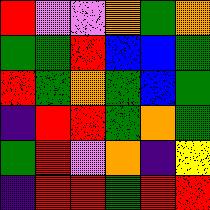[["red", "violet", "violet", "orange", "green", "orange"], ["green", "green", "red", "blue", "blue", "green"], ["red", "green", "orange", "green", "blue", "green"], ["indigo", "red", "red", "green", "orange", "green"], ["green", "red", "violet", "orange", "indigo", "yellow"], ["indigo", "red", "red", "green", "red", "red"]]